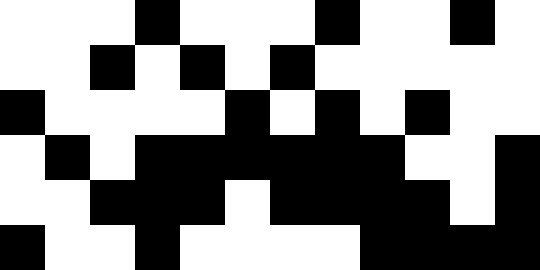[["white", "white", "white", "black", "white", "white", "white", "black", "white", "white", "black", "white"], ["white", "white", "black", "white", "black", "white", "black", "white", "white", "white", "white", "white"], ["black", "white", "white", "white", "white", "black", "white", "black", "white", "black", "white", "white"], ["white", "black", "white", "black", "black", "black", "black", "black", "black", "white", "white", "black"], ["white", "white", "black", "black", "black", "white", "black", "black", "black", "black", "white", "black"], ["black", "white", "white", "black", "white", "white", "white", "white", "black", "black", "black", "black"]]